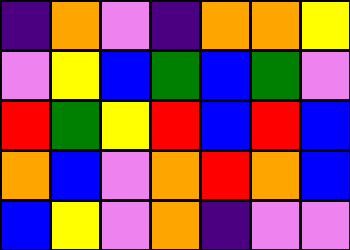[["indigo", "orange", "violet", "indigo", "orange", "orange", "yellow"], ["violet", "yellow", "blue", "green", "blue", "green", "violet"], ["red", "green", "yellow", "red", "blue", "red", "blue"], ["orange", "blue", "violet", "orange", "red", "orange", "blue"], ["blue", "yellow", "violet", "orange", "indigo", "violet", "violet"]]